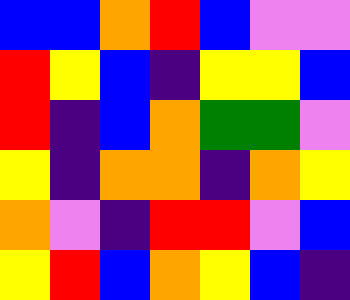[["blue", "blue", "orange", "red", "blue", "violet", "violet"], ["red", "yellow", "blue", "indigo", "yellow", "yellow", "blue"], ["red", "indigo", "blue", "orange", "green", "green", "violet"], ["yellow", "indigo", "orange", "orange", "indigo", "orange", "yellow"], ["orange", "violet", "indigo", "red", "red", "violet", "blue"], ["yellow", "red", "blue", "orange", "yellow", "blue", "indigo"]]